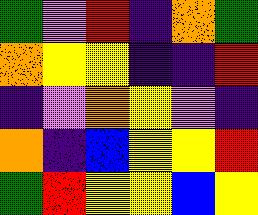[["green", "violet", "red", "indigo", "orange", "green"], ["orange", "yellow", "yellow", "indigo", "indigo", "red"], ["indigo", "violet", "orange", "yellow", "violet", "indigo"], ["orange", "indigo", "blue", "yellow", "yellow", "red"], ["green", "red", "yellow", "yellow", "blue", "yellow"]]